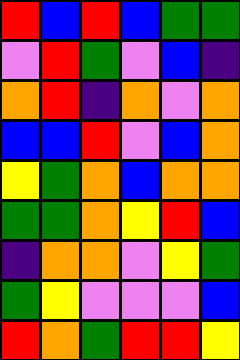[["red", "blue", "red", "blue", "green", "green"], ["violet", "red", "green", "violet", "blue", "indigo"], ["orange", "red", "indigo", "orange", "violet", "orange"], ["blue", "blue", "red", "violet", "blue", "orange"], ["yellow", "green", "orange", "blue", "orange", "orange"], ["green", "green", "orange", "yellow", "red", "blue"], ["indigo", "orange", "orange", "violet", "yellow", "green"], ["green", "yellow", "violet", "violet", "violet", "blue"], ["red", "orange", "green", "red", "red", "yellow"]]